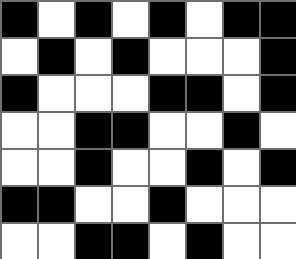[["black", "white", "black", "white", "black", "white", "black", "black"], ["white", "black", "white", "black", "white", "white", "white", "black"], ["black", "white", "white", "white", "black", "black", "white", "black"], ["white", "white", "black", "black", "white", "white", "black", "white"], ["white", "white", "black", "white", "white", "black", "white", "black"], ["black", "black", "white", "white", "black", "white", "white", "white"], ["white", "white", "black", "black", "white", "black", "white", "white"]]